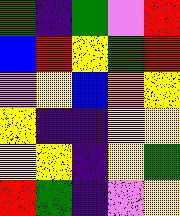[["green", "indigo", "green", "violet", "red"], ["blue", "red", "yellow", "green", "red"], ["violet", "yellow", "blue", "orange", "yellow"], ["yellow", "indigo", "indigo", "yellow", "yellow"], ["yellow", "yellow", "indigo", "yellow", "green"], ["red", "green", "indigo", "violet", "yellow"]]